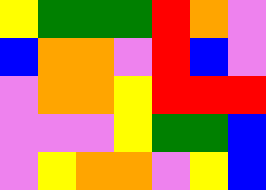[["yellow", "green", "green", "green", "red", "orange", "violet"], ["blue", "orange", "orange", "violet", "red", "blue", "violet"], ["violet", "orange", "orange", "yellow", "red", "red", "red"], ["violet", "violet", "violet", "yellow", "green", "green", "blue"], ["violet", "yellow", "orange", "orange", "violet", "yellow", "blue"]]